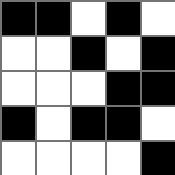[["black", "black", "white", "black", "white"], ["white", "white", "black", "white", "black"], ["white", "white", "white", "black", "black"], ["black", "white", "black", "black", "white"], ["white", "white", "white", "white", "black"]]